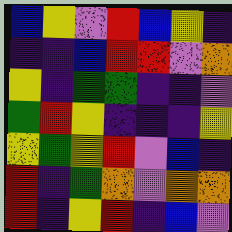[["blue", "yellow", "violet", "red", "blue", "yellow", "indigo"], ["indigo", "indigo", "blue", "red", "red", "violet", "orange"], ["yellow", "indigo", "green", "green", "indigo", "indigo", "violet"], ["green", "red", "yellow", "indigo", "indigo", "indigo", "yellow"], ["yellow", "green", "yellow", "red", "violet", "blue", "indigo"], ["red", "indigo", "green", "orange", "violet", "orange", "orange"], ["red", "indigo", "yellow", "red", "indigo", "blue", "violet"]]